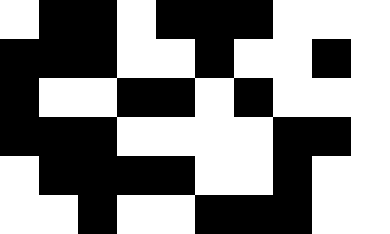[["white", "black", "black", "white", "black", "black", "black", "white", "white", "white"], ["black", "black", "black", "white", "white", "black", "white", "white", "black", "white"], ["black", "white", "white", "black", "black", "white", "black", "white", "white", "white"], ["black", "black", "black", "white", "white", "white", "white", "black", "black", "white"], ["white", "black", "black", "black", "black", "white", "white", "black", "white", "white"], ["white", "white", "black", "white", "white", "black", "black", "black", "white", "white"]]